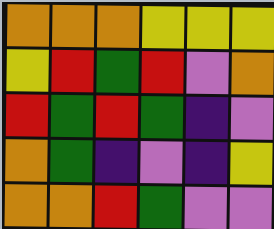[["orange", "orange", "orange", "yellow", "yellow", "yellow"], ["yellow", "red", "green", "red", "violet", "orange"], ["red", "green", "red", "green", "indigo", "violet"], ["orange", "green", "indigo", "violet", "indigo", "yellow"], ["orange", "orange", "red", "green", "violet", "violet"]]